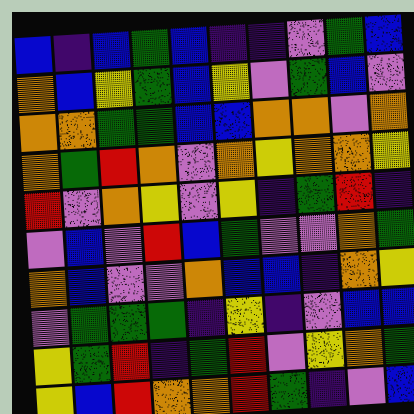[["blue", "indigo", "blue", "green", "blue", "indigo", "indigo", "violet", "green", "blue"], ["orange", "blue", "yellow", "green", "blue", "yellow", "violet", "green", "blue", "violet"], ["orange", "orange", "green", "green", "blue", "blue", "orange", "orange", "violet", "orange"], ["orange", "green", "red", "orange", "violet", "orange", "yellow", "orange", "orange", "yellow"], ["red", "violet", "orange", "yellow", "violet", "yellow", "indigo", "green", "red", "indigo"], ["violet", "blue", "violet", "red", "blue", "green", "violet", "violet", "orange", "green"], ["orange", "blue", "violet", "violet", "orange", "blue", "blue", "indigo", "orange", "yellow"], ["violet", "green", "green", "green", "indigo", "yellow", "indigo", "violet", "blue", "blue"], ["yellow", "green", "red", "indigo", "green", "red", "violet", "yellow", "orange", "green"], ["yellow", "blue", "red", "orange", "orange", "red", "green", "indigo", "violet", "blue"]]